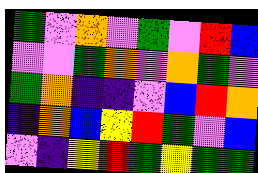[["green", "violet", "orange", "violet", "green", "violet", "red", "blue"], ["violet", "violet", "green", "orange", "violet", "orange", "green", "violet"], ["green", "orange", "indigo", "indigo", "violet", "blue", "red", "orange"], ["indigo", "orange", "blue", "yellow", "red", "green", "violet", "blue"], ["violet", "indigo", "yellow", "red", "green", "yellow", "green", "green"]]